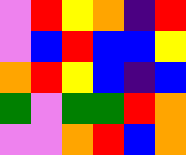[["violet", "red", "yellow", "orange", "indigo", "red"], ["violet", "blue", "red", "blue", "blue", "yellow"], ["orange", "red", "yellow", "blue", "indigo", "blue"], ["green", "violet", "green", "green", "red", "orange"], ["violet", "violet", "orange", "red", "blue", "orange"]]